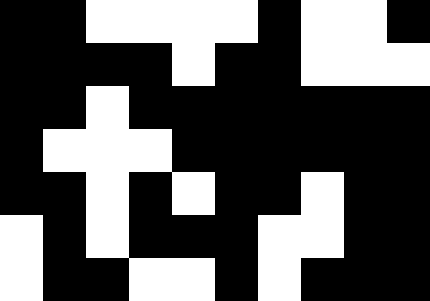[["black", "black", "white", "white", "white", "white", "black", "white", "white", "black"], ["black", "black", "black", "black", "white", "black", "black", "white", "white", "white"], ["black", "black", "white", "black", "black", "black", "black", "black", "black", "black"], ["black", "white", "white", "white", "black", "black", "black", "black", "black", "black"], ["black", "black", "white", "black", "white", "black", "black", "white", "black", "black"], ["white", "black", "white", "black", "black", "black", "white", "white", "black", "black"], ["white", "black", "black", "white", "white", "black", "white", "black", "black", "black"]]